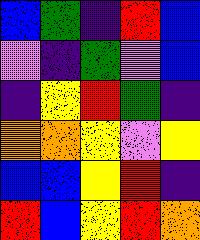[["blue", "green", "indigo", "red", "blue"], ["violet", "indigo", "green", "violet", "blue"], ["indigo", "yellow", "red", "green", "indigo"], ["orange", "orange", "yellow", "violet", "yellow"], ["blue", "blue", "yellow", "red", "indigo"], ["red", "blue", "yellow", "red", "orange"]]